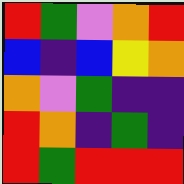[["red", "green", "violet", "orange", "red"], ["blue", "indigo", "blue", "yellow", "orange"], ["orange", "violet", "green", "indigo", "indigo"], ["red", "orange", "indigo", "green", "indigo"], ["red", "green", "red", "red", "red"]]